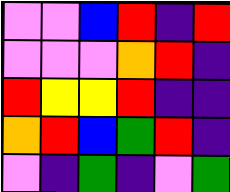[["violet", "violet", "blue", "red", "indigo", "red"], ["violet", "violet", "violet", "orange", "red", "indigo"], ["red", "yellow", "yellow", "red", "indigo", "indigo"], ["orange", "red", "blue", "green", "red", "indigo"], ["violet", "indigo", "green", "indigo", "violet", "green"]]